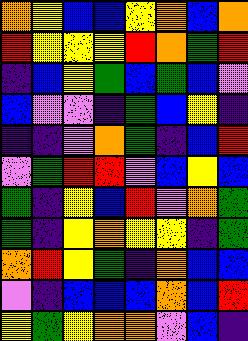[["orange", "yellow", "blue", "blue", "yellow", "orange", "blue", "orange"], ["red", "yellow", "yellow", "yellow", "red", "orange", "green", "red"], ["indigo", "blue", "yellow", "green", "blue", "green", "blue", "violet"], ["blue", "violet", "violet", "indigo", "green", "blue", "yellow", "indigo"], ["indigo", "indigo", "violet", "orange", "green", "indigo", "blue", "red"], ["violet", "green", "red", "red", "violet", "blue", "yellow", "blue"], ["green", "indigo", "yellow", "blue", "red", "violet", "orange", "green"], ["green", "indigo", "yellow", "orange", "yellow", "yellow", "indigo", "green"], ["orange", "red", "yellow", "green", "indigo", "orange", "blue", "blue"], ["violet", "indigo", "blue", "blue", "blue", "orange", "blue", "red"], ["yellow", "green", "yellow", "orange", "orange", "violet", "blue", "indigo"]]